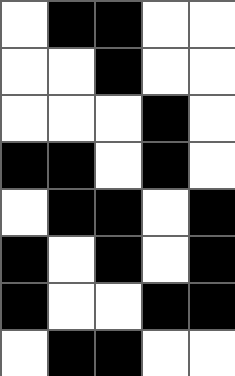[["white", "black", "black", "white", "white"], ["white", "white", "black", "white", "white"], ["white", "white", "white", "black", "white"], ["black", "black", "white", "black", "white"], ["white", "black", "black", "white", "black"], ["black", "white", "black", "white", "black"], ["black", "white", "white", "black", "black"], ["white", "black", "black", "white", "white"]]